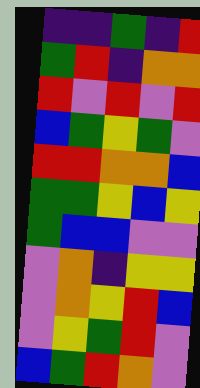[["indigo", "indigo", "green", "indigo", "red"], ["green", "red", "indigo", "orange", "orange"], ["red", "violet", "red", "violet", "red"], ["blue", "green", "yellow", "green", "violet"], ["red", "red", "orange", "orange", "blue"], ["green", "green", "yellow", "blue", "yellow"], ["green", "blue", "blue", "violet", "violet"], ["violet", "orange", "indigo", "yellow", "yellow"], ["violet", "orange", "yellow", "red", "blue"], ["violet", "yellow", "green", "red", "violet"], ["blue", "green", "red", "orange", "violet"]]